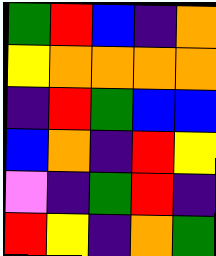[["green", "red", "blue", "indigo", "orange"], ["yellow", "orange", "orange", "orange", "orange"], ["indigo", "red", "green", "blue", "blue"], ["blue", "orange", "indigo", "red", "yellow"], ["violet", "indigo", "green", "red", "indigo"], ["red", "yellow", "indigo", "orange", "green"]]